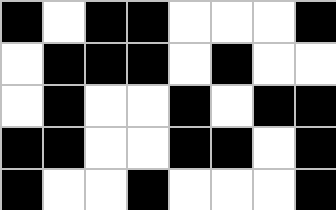[["black", "white", "black", "black", "white", "white", "white", "black"], ["white", "black", "black", "black", "white", "black", "white", "white"], ["white", "black", "white", "white", "black", "white", "black", "black"], ["black", "black", "white", "white", "black", "black", "white", "black"], ["black", "white", "white", "black", "white", "white", "white", "black"]]